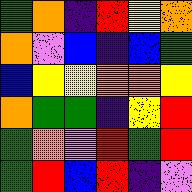[["green", "orange", "indigo", "red", "yellow", "orange"], ["orange", "violet", "blue", "indigo", "blue", "green"], ["blue", "yellow", "yellow", "orange", "orange", "yellow"], ["orange", "green", "green", "indigo", "yellow", "red"], ["green", "orange", "violet", "red", "green", "red"], ["green", "red", "blue", "red", "indigo", "violet"]]